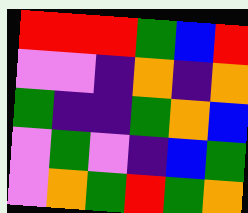[["red", "red", "red", "green", "blue", "red"], ["violet", "violet", "indigo", "orange", "indigo", "orange"], ["green", "indigo", "indigo", "green", "orange", "blue"], ["violet", "green", "violet", "indigo", "blue", "green"], ["violet", "orange", "green", "red", "green", "orange"]]